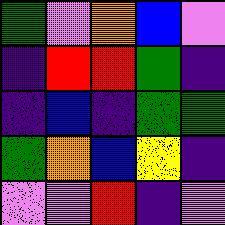[["green", "violet", "orange", "blue", "violet"], ["indigo", "red", "red", "green", "indigo"], ["indigo", "blue", "indigo", "green", "green"], ["green", "orange", "blue", "yellow", "indigo"], ["violet", "violet", "red", "indigo", "violet"]]